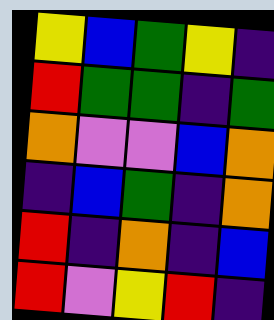[["yellow", "blue", "green", "yellow", "indigo"], ["red", "green", "green", "indigo", "green"], ["orange", "violet", "violet", "blue", "orange"], ["indigo", "blue", "green", "indigo", "orange"], ["red", "indigo", "orange", "indigo", "blue"], ["red", "violet", "yellow", "red", "indigo"]]